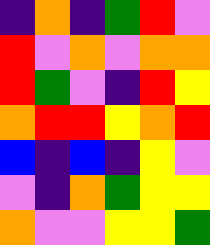[["indigo", "orange", "indigo", "green", "red", "violet"], ["red", "violet", "orange", "violet", "orange", "orange"], ["red", "green", "violet", "indigo", "red", "yellow"], ["orange", "red", "red", "yellow", "orange", "red"], ["blue", "indigo", "blue", "indigo", "yellow", "violet"], ["violet", "indigo", "orange", "green", "yellow", "yellow"], ["orange", "violet", "violet", "yellow", "yellow", "green"]]